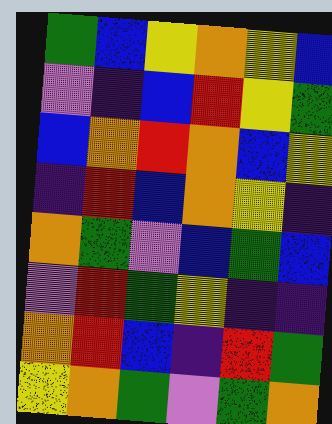[["green", "blue", "yellow", "orange", "yellow", "blue"], ["violet", "indigo", "blue", "red", "yellow", "green"], ["blue", "orange", "red", "orange", "blue", "yellow"], ["indigo", "red", "blue", "orange", "yellow", "indigo"], ["orange", "green", "violet", "blue", "green", "blue"], ["violet", "red", "green", "yellow", "indigo", "indigo"], ["orange", "red", "blue", "indigo", "red", "green"], ["yellow", "orange", "green", "violet", "green", "orange"]]